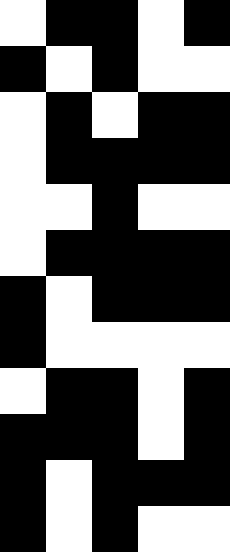[["white", "black", "black", "white", "black"], ["black", "white", "black", "white", "white"], ["white", "black", "white", "black", "black"], ["white", "black", "black", "black", "black"], ["white", "white", "black", "white", "white"], ["white", "black", "black", "black", "black"], ["black", "white", "black", "black", "black"], ["black", "white", "white", "white", "white"], ["white", "black", "black", "white", "black"], ["black", "black", "black", "white", "black"], ["black", "white", "black", "black", "black"], ["black", "white", "black", "white", "white"]]